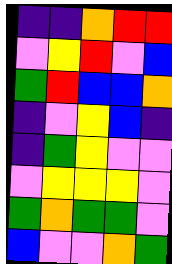[["indigo", "indigo", "orange", "red", "red"], ["violet", "yellow", "red", "violet", "blue"], ["green", "red", "blue", "blue", "orange"], ["indigo", "violet", "yellow", "blue", "indigo"], ["indigo", "green", "yellow", "violet", "violet"], ["violet", "yellow", "yellow", "yellow", "violet"], ["green", "orange", "green", "green", "violet"], ["blue", "violet", "violet", "orange", "green"]]